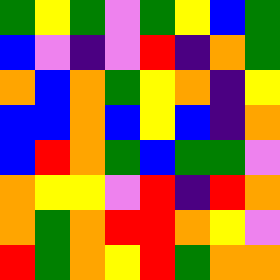[["green", "yellow", "green", "violet", "green", "yellow", "blue", "green"], ["blue", "violet", "indigo", "violet", "red", "indigo", "orange", "green"], ["orange", "blue", "orange", "green", "yellow", "orange", "indigo", "yellow"], ["blue", "blue", "orange", "blue", "yellow", "blue", "indigo", "orange"], ["blue", "red", "orange", "green", "blue", "green", "green", "violet"], ["orange", "yellow", "yellow", "violet", "red", "indigo", "red", "orange"], ["orange", "green", "orange", "red", "red", "orange", "yellow", "violet"], ["red", "green", "orange", "yellow", "red", "green", "orange", "orange"]]